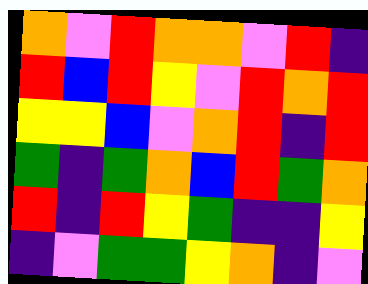[["orange", "violet", "red", "orange", "orange", "violet", "red", "indigo"], ["red", "blue", "red", "yellow", "violet", "red", "orange", "red"], ["yellow", "yellow", "blue", "violet", "orange", "red", "indigo", "red"], ["green", "indigo", "green", "orange", "blue", "red", "green", "orange"], ["red", "indigo", "red", "yellow", "green", "indigo", "indigo", "yellow"], ["indigo", "violet", "green", "green", "yellow", "orange", "indigo", "violet"]]